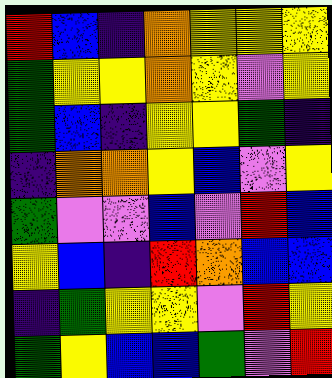[["red", "blue", "indigo", "orange", "yellow", "yellow", "yellow"], ["green", "yellow", "yellow", "orange", "yellow", "violet", "yellow"], ["green", "blue", "indigo", "yellow", "yellow", "green", "indigo"], ["indigo", "orange", "orange", "yellow", "blue", "violet", "yellow"], ["green", "violet", "violet", "blue", "violet", "red", "blue"], ["yellow", "blue", "indigo", "red", "orange", "blue", "blue"], ["indigo", "green", "yellow", "yellow", "violet", "red", "yellow"], ["green", "yellow", "blue", "blue", "green", "violet", "red"]]